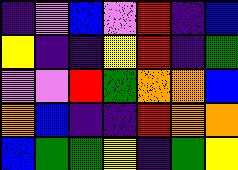[["indigo", "violet", "blue", "violet", "red", "indigo", "blue"], ["yellow", "indigo", "indigo", "yellow", "red", "indigo", "green"], ["violet", "violet", "red", "green", "orange", "orange", "blue"], ["orange", "blue", "indigo", "indigo", "red", "orange", "orange"], ["blue", "green", "green", "yellow", "indigo", "green", "yellow"]]